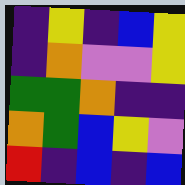[["indigo", "yellow", "indigo", "blue", "yellow"], ["indigo", "orange", "violet", "violet", "yellow"], ["green", "green", "orange", "indigo", "indigo"], ["orange", "green", "blue", "yellow", "violet"], ["red", "indigo", "blue", "indigo", "blue"]]